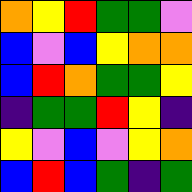[["orange", "yellow", "red", "green", "green", "violet"], ["blue", "violet", "blue", "yellow", "orange", "orange"], ["blue", "red", "orange", "green", "green", "yellow"], ["indigo", "green", "green", "red", "yellow", "indigo"], ["yellow", "violet", "blue", "violet", "yellow", "orange"], ["blue", "red", "blue", "green", "indigo", "green"]]